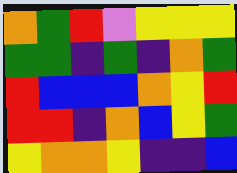[["orange", "green", "red", "violet", "yellow", "yellow", "yellow"], ["green", "green", "indigo", "green", "indigo", "orange", "green"], ["red", "blue", "blue", "blue", "orange", "yellow", "red"], ["red", "red", "indigo", "orange", "blue", "yellow", "green"], ["yellow", "orange", "orange", "yellow", "indigo", "indigo", "blue"]]